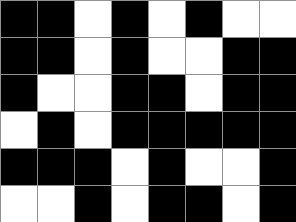[["black", "black", "white", "black", "white", "black", "white", "white"], ["black", "black", "white", "black", "white", "white", "black", "black"], ["black", "white", "white", "black", "black", "white", "black", "black"], ["white", "black", "white", "black", "black", "black", "black", "black"], ["black", "black", "black", "white", "black", "white", "white", "black"], ["white", "white", "black", "white", "black", "black", "white", "black"]]